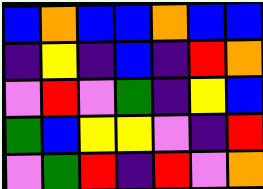[["blue", "orange", "blue", "blue", "orange", "blue", "blue"], ["indigo", "yellow", "indigo", "blue", "indigo", "red", "orange"], ["violet", "red", "violet", "green", "indigo", "yellow", "blue"], ["green", "blue", "yellow", "yellow", "violet", "indigo", "red"], ["violet", "green", "red", "indigo", "red", "violet", "orange"]]